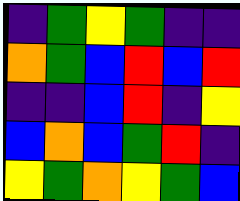[["indigo", "green", "yellow", "green", "indigo", "indigo"], ["orange", "green", "blue", "red", "blue", "red"], ["indigo", "indigo", "blue", "red", "indigo", "yellow"], ["blue", "orange", "blue", "green", "red", "indigo"], ["yellow", "green", "orange", "yellow", "green", "blue"]]